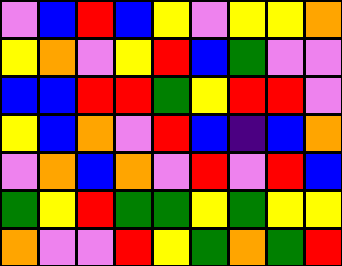[["violet", "blue", "red", "blue", "yellow", "violet", "yellow", "yellow", "orange"], ["yellow", "orange", "violet", "yellow", "red", "blue", "green", "violet", "violet"], ["blue", "blue", "red", "red", "green", "yellow", "red", "red", "violet"], ["yellow", "blue", "orange", "violet", "red", "blue", "indigo", "blue", "orange"], ["violet", "orange", "blue", "orange", "violet", "red", "violet", "red", "blue"], ["green", "yellow", "red", "green", "green", "yellow", "green", "yellow", "yellow"], ["orange", "violet", "violet", "red", "yellow", "green", "orange", "green", "red"]]